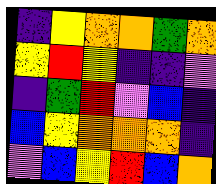[["indigo", "yellow", "orange", "orange", "green", "orange"], ["yellow", "red", "yellow", "indigo", "indigo", "violet"], ["indigo", "green", "red", "violet", "blue", "indigo"], ["blue", "yellow", "orange", "orange", "orange", "indigo"], ["violet", "blue", "yellow", "red", "blue", "orange"]]